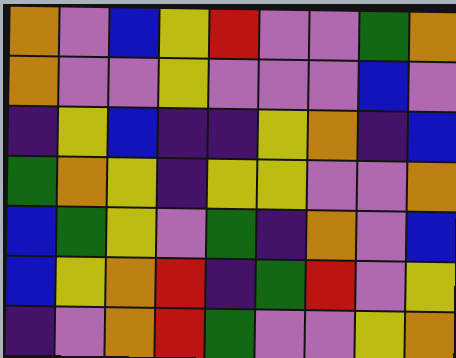[["orange", "violet", "blue", "yellow", "red", "violet", "violet", "green", "orange"], ["orange", "violet", "violet", "yellow", "violet", "violet", "violet", "blue", "violet"], ["indigo", "yellow", "blue", "indigo", "indigo", "yellow", "orange", "indigo", "blue"], ["green", "orange", "yellow", "indigo", "yellow", "yellow", "violet", "violet", "orange"], ["blue", "green", "yellow", "violet", "green", "indigo", "orange", "violet", "blue"], ["blue", "yellow", "orange", "red", "indigo", "green", "red", "violet", "yellow"], ["indigo", "violet", "orange", "red", "green", "violet", "violet", "yellow", "orange"]]